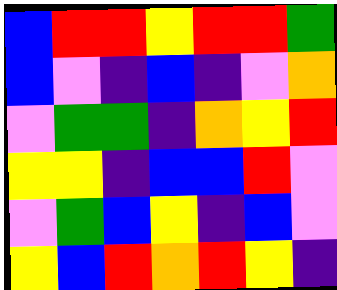[["blue", "red", "red", "yellow", "red", "red", "green"], ["blue", "violet", "indigo", "blue", "indigo", "violet", "orange"], ["violet", "green", "green", "indigo", "orange", "yellow", "red"], ["yellow", "yellow", "indigo", "blue", "blue", "red", "violet"], ["violet", "green", "blue", "yellow", "indigo", "blue", "violet"], ["yellow", "blue", "red", "orange", "red", "yellow", "indigo"]]